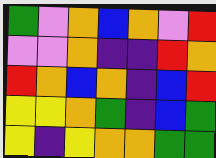[["green", "violet", "orange", "blue", "orange", "violet", "red"], ["violet", "violet", "orange", "indigo", "indigo", "red", "orange"], ["red", "orange", "blue", "orange", "indigo", "blue", "red"], ["yellow", "yellow", "orange", "green", "indigo", "blue", "green"], ["yellow", "indigo", "yellow", "orange", "orange", "green", "green"]]